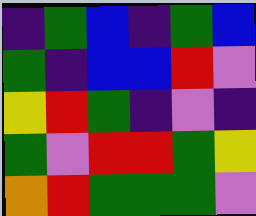[["indigo", "green", "blue", "indigo", "green", "blue"], ["green", "indigo", "blue", "blue", "red", "violet"], ["yellow", "red", "green", "indigo", "violet", "indigo"], ["green", "violet", "red", "red", "green", "yellow"], ["orange", "red", "green", "green", "green", "violet"]]